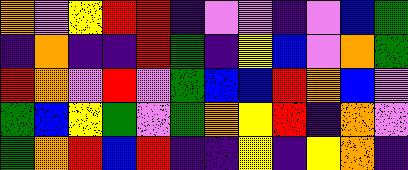[["orange", "violet", "yellow", "red", "red", "indigo", "violet", "violet", "indigo", "violet", "blue", "green"], ["indigo", "orange", "indigo", "indigo", "red", "green", "indigo", "yellow", "blue", "violet", "orange", "green"], ["red", "orange", "violet", "red", "violet", "green", "blue", "blue", "red", "orange", "blue", "violet"], ["green", "blue", "yellow", "green", "violet", "green", "orange", "yellow", "red", "indigo", "orange", "violet"], ["green", "orange", "red", "blue", "red", "indigo", "indigo", "yellow", "indigo", "yellow", "orange", "indigo"]]